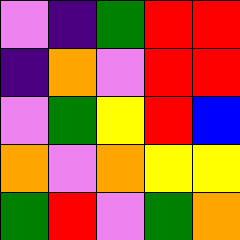[["violet", "indigo", "green", "red", "red"], ["indigo", "orange", "violet", "red", "red"], ["violet", "green", "yellow", "red", "blue"], ["orange", "violet", "orange", "yellow", "yellow"], ["green", "red", "violet", "green", "orange"]]